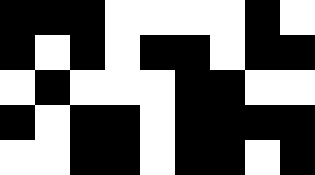[["black", "black", "black", "white", "white", "white", "white", "black", "white"], ["black", "white", "black", "white", "black", "black", "white", "black", "black"], ["white", "black", "white", "white", "white", "black", "black", "white", "white"], ["black", "white", "black", "black", "white", "black", "black", "black", "black"], ["white", "white", "black", "black", "white", "black", "black", "white", "black"]]